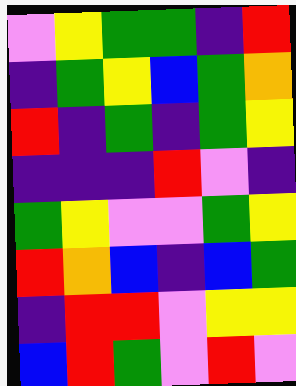[["violet", "yellow", "green", "green", "indigo", "red"], ["indigo", "green", "yellow", "blue", "green", "orange"], ["red", "indigo", "green", "indigo", "green", "yellow"], ["indigo", "indigo", "indigo", "red", "violet", "indigo"], ["green", "yellow", "violet", "violet", "green", "yellow"], ["red", "orange", "blue", "indigo", "blue", "green"], ["indigo", "red", "red", "violet", "yellow", "yellow"], ["blue", "red", "green", "violet", "red", "violet"]]